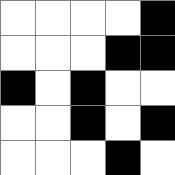[["white", "white", "white", "white", "black"], ["white", "white", "white", "black", "black"], ["black", "white", "black", "white", "white"], ["white", "white", "black", "white", "black"], ["white", "white", "white", "black", "white"]]